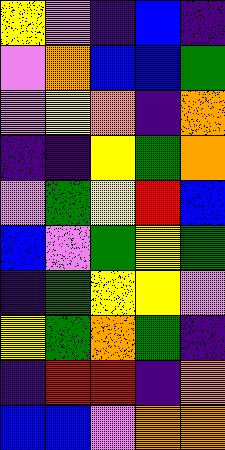[["yellow", "violet", "indigo", "blue", "indigo"], ["violet", "orange", "blue", "blue", "green"], ["violet", "yellow", "orange", "indigo", "orange"], ["indigo", "indigo", "yellow", "green", "orange"], ["violet", "green", "yellow", "red", "blue"], ["blue", "violet", "green", "yellow", "green"], ["indigo", "green", "yellow", "yellow", "violet"], ["yellow", "green", "orange", "green", "indigo"], ["indigo", "red", "red", "indigo", "orange"], ["blue", "blue", "violet", "orange", "orange"]]